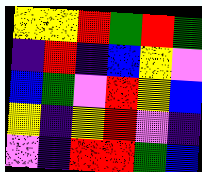[["yellow", "yellow", "red", "green", "red", "green"], ["indigo", "red", "indigo", "blue", "yellow", "violet"], ["blue", "green", "violet", "red", "yellow", "blue"], ["yellow", "indigo", "yellow", "red", "violet", "indigo"], ["violet", "indigo", "red", "red", "green", "blue"]]